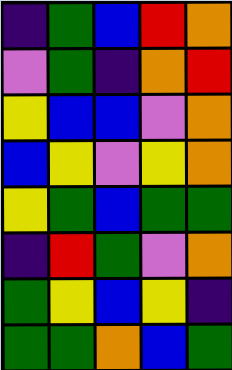[["indigo", "green", "blue", "red", "orange"], ["violet", "green", "indigo", "orange", "red"], ["yellow", "blue", "blue", "violet", "orange"], ["blue", "yellow", "violet", "yellow", "orange"], ["yellow", "green", "blue", "green", "green"], ["indigo", "red", "green", "violet", "orange"], ["green", "yellow", "blue", "yellow", "indigo"], ["green", "green", "orange", "blue", "green"]]